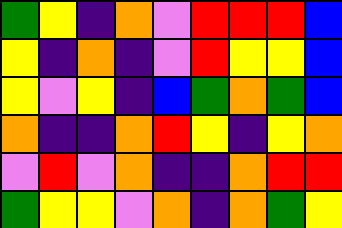[["green", "yellow", "indigo", "orange", "violet", "red", "red", "red", "blue"], ["yellow", "indigo", "orange", "indigo", "violet", "red", "yellow", "yellow", "blue"], ["yellow", "violet", "yellow", "indigo", "blue", "green", "orange", "green", "blue"], ["orange", "indigo", "indigo", "orange", "red", "yellow", "indigo", "yellow", "orange"], ["violet", "red", "violet", "orange", "indigo", "indigo", "orange", "red", "red"], ["green", "yellow", "yellow", "violet", "orange", "indigo", "orange", "green", "yellow"]]